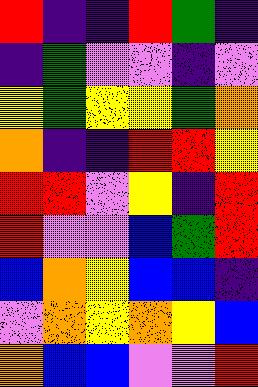[["red", "indigo", "indigo", "red", "green", "indigo"], ["indigo", "green", "violet", "violet", "indigo", "violet"], ["yellow", "green", "yellow", "yellow", "green", "orange"], ["orange", "indigo", "indigo", "red", "red", "yellow"], ["red", "red", "violet", "yellow", "indigo", "red"], ["red", "violet", "violet", "blue", "green", "red"], ["blue", "orange", "yellow", "blue", "blue", "indigo"], ["violet", "orange", "yellow", "orange", "yellow", "blue"], ["orange", "blue", "blue", "violet", "violet", "red"]]